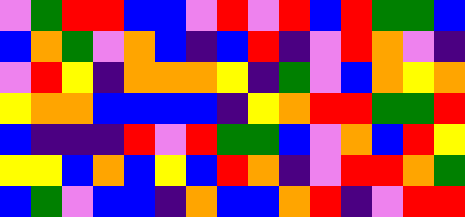[["violet", "green", "red", "red", "blue", "blue", "violet", "red", "violet", "red", "blue", "red", "green", "green", "blue"], ["blue", "orange", "green", "violet", "orange", "blue", "indigo", "blue", "red", "indigo", "violet", "red", "orange", "violet", "indigo"], ["violet", "red", "yellow", "indigo", "orange", "orange", "orange", "yellow", "indigo", "green", "violet", "blue", "orange", "yellow", "orange"], ["yellow", "orange", "orange", "blue", "blue", "blue", "blue", "indigo", "yellow", "orange", "red", "red", "green", "green", "red"], ["blue", "indigo", "indigo", "indigo", "red", "violet", "red", "green", "green", "blue", "violet", "orange", "blue", "red", "yellow"], ["yellow", "yellow", "blue", "orange", "blue", "yellow", "blue", "red", "orange", "indigo", "violet", "red", "red", "orange", "green"], ["blue", "green", "violet", "blue", "blue", "indigo", "orange", "blue", "blue", "orange", "red", "indigo", "violet", "red", "red"]]